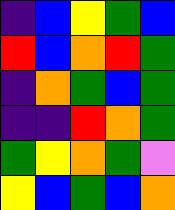[["indigo", "blue", "yellow", "green", "blue"], ["red", "blue", "orange", "red", "green"], ["indigo", "orange", "green", "blue", "green"], ["indigo", "indigo", "red", "orange", "green"], ["green", "yellow", "orange", "green", "violet"], ["yellow", "blue", "green", "blue", "orange"]]